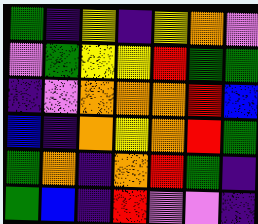[["green", "indigo", "yellow", "indigo", "yellow", "orange", "violet"], ["violet", "green", "yellow", "yellow", "red", "green", "green"], ["indigo", "violet", "orange", "orange", "orange", "red", "blue"], ["blue", "indigo", "orange", "yellow", "orange", "red", "green"], ["green", "orange", "indigo", "orange", "red", "green", "indigo"], ["green", "blue", "indigo", "red", "violet", "violet", "indigo"]]